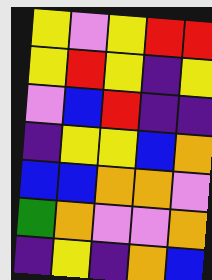[["yellow", "violet", "yellow", "red", "red"], ["yellow", "red", "yellow", "indigo", "yellow"], ["violet", "blue", "red", "indigo", "indigo"], ["indigo", "yellow", "yellow", "blue", "orange"], ["blue", "blue", "orange", "orange", "violet"], ["green", "orange", "violet", "violet", "orange"], ["indigo", "yellow", "indigo", "orange", "blue"]]